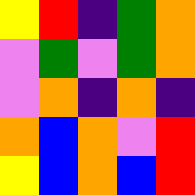[["yellow", "red", "indigo", "green", "orange"], ["violet", "green", "violet", "green", "orange"], ["violet", "orange", "indigo", "orange", "indigo"], ["orange", "blue", "orange", "violet", "red"], ["yellow", "blue", "orange", "blue", "red"]]